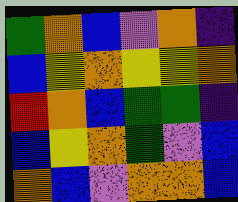[["green", "orange", "blue", "violet", "orange", "indigo"], ["blue", "yellow", "orange", "yellow", "yellow", "orange"], ["red", "orange", "blue", "green", "green", "indigo"], ["blue", "yellow", "orange", "green", "violet", "blue"], ["orange", "blue", "violet", "orange", "orange", "blue"]]